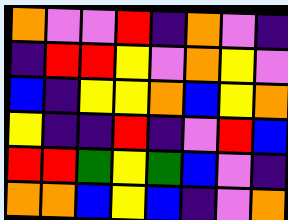[["orange", "violet", "violet", "red", "indigo", "orange", "violet", "indigo"], ["indigo", "red", "red", "yellow", "violet", "orange", "yellow", "violet"], ["blue", "indigo", "yellow", "yellow", "orange", "blue", "yellow", "orange"], ["yellow", "indigo", "indigo", "red", "indigo", "violet", "red", "blue"], ["red", "red", "green", "yellow", "green", "blue", "violet", "indigo"], ["orange", "orange", "blue", "yellow", "blue", "indigo", "violet", "orange"]]